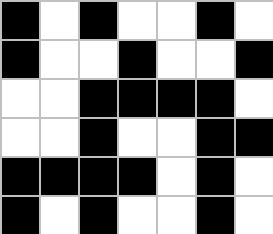[["black", "white", "black", "white", "white", "black", "white"], ["black", "white", "white", "black", "white", "white", "black"], ["white", "white", "black", "black", "black", "black", "white"], ["white", "white", "black", "white", "white", "black", "black"], ["black", "black", "black", "black", "white", "black", "white"], ["black", "white", "black", "white", "white", "black", "white"]]